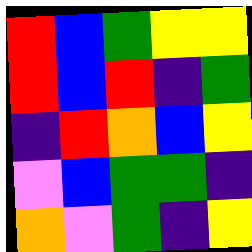[["red", "blue", "green", "yellow", "yellow"], ["red", "blue", "red", "indigo", "green"], ["indigo", "red", "orange", "blue", "yellow"], ["violet", "blue", "green", "green", "indigo"], ["orange", "violet", "green", "indigo", "yellow"]]